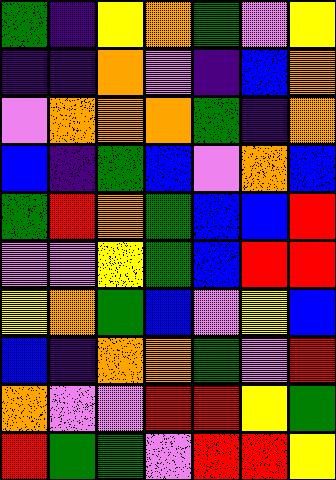[["green", "indigo", "yellow", "orange", "green", "violet", "yellow"], ["indigo", "indigo", "orange", "violet", "indigo", "blue", "orange"], ["violet", "orange", "orange", "orange", "green", "indigo", "orange"], ["blue", "indigo", "green", "blue", "violet", "orange", "blue"], ["green", "red", "orange", "green", "blue", "blue", "red"], ["violet", "violet", "yellow", "green", "blue", "red", "red"], ["yellow", "orange", "green", "blue", "violet", "yellow", "blue"], ["blue", "indigo", "orange", "orange", "green", "violet", "red"], ["orange", "violet", "violet", "red", "red", "yellow", "green"], ["red", "green", "green", "violet", "red", "red", "yellow"]]